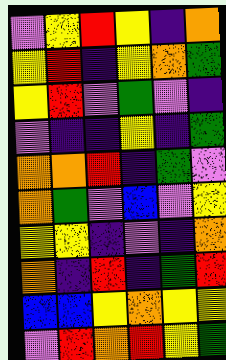[["violet", "yellow", "red", "yellow", "indigo", "orange"], ["yellow", "red", "indigo", "yellow", "orange", "green"], ["yellow", "red", "violet", "green", "violet", "indigo"], ["violet", "indigo", "indigo", "yellow", "indigo", "green"], ["orange", "orange", "red", "indigo", "green", "violet"], ["orange", "green", "violet", "blue", "violet", "yellow"], ["yellow", "yellow", "indigo", "violet", "indigo", "orange"], ["orange", "indigo", "red", "indigo", "green", "red"], ["blue", "blue", "yellow", "orange", "yellow", "yellow"], ["violet", "red", "orange", "red", "yellow", "green"]]